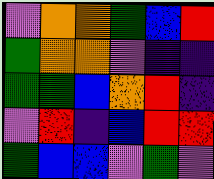[["violet", "orange", "orange", "green", "blue", "red"], ["green", "orange", "orange", "violet", "indigo", "indigo"], ["green", "green", "blue", "orange", "red", "indigo"], ["violet", "red", "indigo", "blue", "red", "red"], ["green", "blue", "blue", "violet", "green", "violet"]]